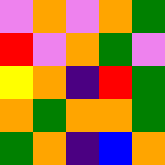[["violet", "orange", "violet", "orange", "green"], ["red", "violet", "orange", "green", "violet"], ["yellow", "orange", "indigo", "red", "green"], ["orange", "green", "orange", "orange", "green"], ["green", "orange", "indigo", "blue", "orange"]]